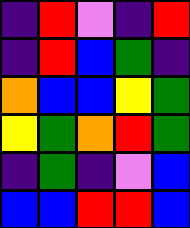[["indigo", "red", "violet", "indigo", "red"], ["indigo", "red", "blue", "green", "indigo"], ["orange", "blue", "blue", "yellow", "green"], ["yellow", "green", "orange", "red", "green"], ["indigo", "green", "indigo", "violet", "blue"], ["blue", "blue", "red", "red", "blue"]]